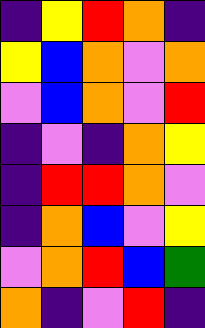[["indigo", "yellow", "red", "orange", "indigo"], ["yellow", "blue", "orange", "violet", "orange"], ["violet", "blue", "orange", "violet", "red"], ["indigo", "violet", "indigo", "orange", "yellow"], ["indigo", "red", "red", "orange", "violet"], ["indigo", "orange", "blue", "violet", "yellow"], ["violet", "orange", "red", "blue", "green"], ["orange", "indigo", "violet", "red", "indigo"]]